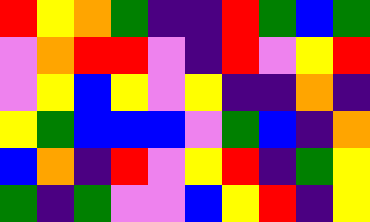[["red", "yellow", "orange", "green", "indigo", "indigo", "red", "green", "blue", "green"], ["violet", "orange", "red", "red", "violet", "indigo", "red", "violet", "yellow", "red"], ["violet", "yellow", "blue", "yellow", "violet", "yellow", "indigo", "indigo", "orange", "indigo"], ["yellow", "green", "blue", "blue", "blue", "violet", "green", "blue", "indigo", "orange"], ["blue", "orange", "indigo", "red", "violet", "yellow", "red", "indigo", "green", "yellow"], ["green", "indigo", "green", "violet", "violet", "blue", "yellow", "red", "indigo", "yellow"]]